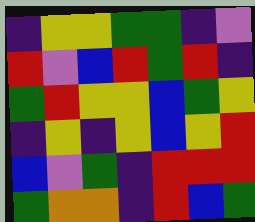[["indigo", "yellow", "yellow", "green", "green", "indigo", "violet"], ["red", "violet", "blue", "red", "green", "red", "indigo"], ["green", "red", "yellow", "yellow", "blue", "green", "yellow"], ["indigo", "yellow", "indigo", "yellow", "blue", "yellow", "red"], ["blue", "violet", "green", "indigo", "red", "red", "red"], ["green", "orange", "orange", "indigo", "red", "blue", "green"]]